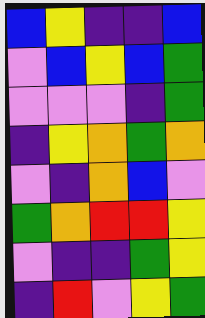[["blue", "yellow", "indigo", "indigo", "blue"], ["violet", "blue", "yellow", "blue", "green"], ["violet", "violet", "violet", "indigo", "green"], ["indigo", "yellow", "orange", "green", "orange"], ["violet", "indigo", "orange", "blue", "violet"], ["green", "orange", "red", "red", "yellow"], ["violet", "indigo", "indigo", "green", "yellow"], ["indigo", "red", "violet", "yellow", "green"]]